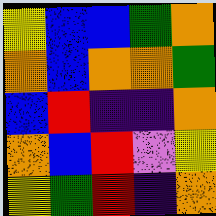[["yellow", "blue", "blue", "green", "orange"], ["orange", "blue", "orange", "orange", "green"], ["blue", "red", "indigo", "indigo", "orange"], ["orange", "blue", "red", "violet", "yellow"], ["yellow", "green", "red", "indigo", "orange"]]